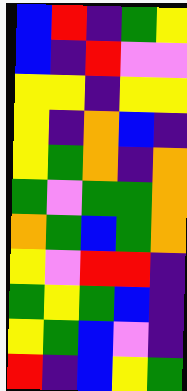[["blue", "red", "indigo", "green", "yellow"], ["blue", "indigo", "red", "violet", "violet"], ["yellow", "yellow", "indigo", "yellow", "yellow"], ["yellow", "indigo", "orange", "blue", "indigo"], ["yellow", "green", "orange", "indigo", "orange"], ["green", "violet", "green", "green", "orange"], ["orange", "green", "blue", "green", "orange"], ["yellow", "violet", "red", "red", "indigo"], ["green", "yellow", "green", "blue", "indigo"], ["yellow", "green", "blue", "violet", "indigo"], ["red", "indigo", "blue", "yellow", "green"]]